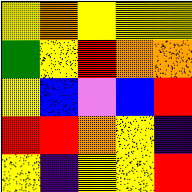[["yellow", "orange", "yellow", "yellow", "yellow"], ["green", "yellow", "red", "orange", "orange"], ["yellow", "blue", "violet", "blue", "red"], ["red", "red", "orange", "yellow", "indigo"], ["yellow", "indigo", "yellow", "yellow", "red"]]